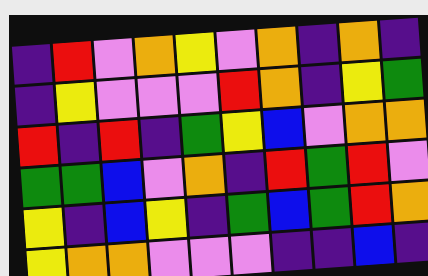[["indigo", "red", "violet", "orange", "yellow", "violet", "orange", "indigo", "orange", "indigo"], ["indigo", "yellow", "violet", "violet", "violet", "red", "orange", "indigo", "yellow", "green"], ["red", "indigo", "red", "indigo", "green", "yellow", "blue", "violet", "orange", "orange"], ["green", "green", "blue", "violet", "orange", "indigo", "red", "green", "red", "violet"], ["yellow", "indigo", "blue", "yellow", "indigo", "green", "blue", "green", "red", "orange"], ["yellow", "orange", "orange", "violet", "violet", "violet", "indigo", "indigo", "blue", "indigo"]]